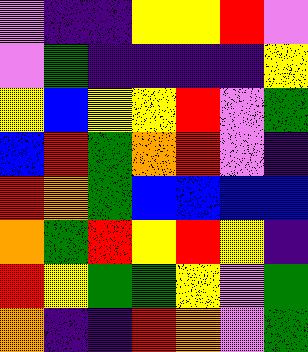[["violet", "indigo", "indigo", "yellow", "yellow", "red", "violet"], ["violet", "green", "indigo", "indigo", "indigo", "indigo", "yellow"], ["yellow", "blue", "yellow", "yellow", "red", "violet", "green"], ["blue", "red", "green", "orange", "red", "violet", "indigo"], ["red", "orange", "green", "blue", "blue", "blue", "blue"], ["orange", "green", "red", "yellow", "red", "yellow", "indigo"], ["red", "yellow", "green", "green", "yellow", "violet", "green"], ["orange", "indigo", "indigo", "red", "orange", "violet", "green"]]